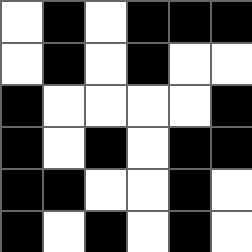[["white", "black", "white", "black", "black", "black"], ["white", "black", "white", "black", "white", "white"], ["black", "white", "white", "white", "white", "black"], ["black", "white", "black", "white", "black", "black"], ["black", "black", "white", "white", "black", "white"], ["black", "white", "black", "white", "black", "white"]]